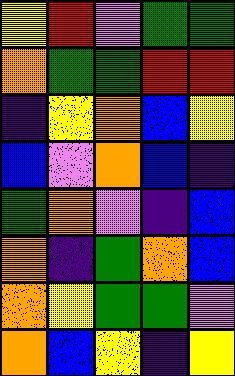[["yellow", "red", "violet", "green", "green"], ["orange", "green", "green", "red", "red"], ["indigo", "yellow", "orange", "blue", "yellow"], ["blue", "violet", "orange", "blue", "indigo"], ["green", "orange", "violet", "indigo", "blue"], ["orange", "indigo", "green", "orange", "blue"], ["orange", "yellow", "green", "green", "violet"], ["orange", "blue", "yellow", "indigo", "yellow"]]